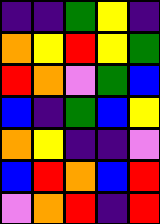[["indigo", "indigo", "green", "yellow", "indigo"], ["orange", "yellow", "red", "yellow", "green"], ["red", "orange", "violet", "green", "blue"], ["blue", "indigo", "green", "blue", "yellow"], ["orange", "yellow", "indigo", "indigo", "violet"], ["blue", "red", "orange", "blue", "red"], ["violet", "orange", "red", "indigo", "red"]]